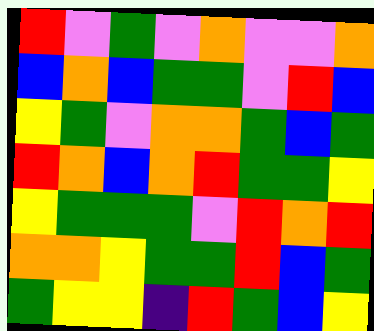[["red", "violet", "green", "violet", "orange", "violet", "violet", "orange"], ["blue", "orange", "blue", "green", "green", "violet", "red", "blue"], ["yellow", "green", "violet", "orange", "orange", "green", "blue", "green"], ["red", "orange", "blue", "orange", "red", "green", "green", "yellow"], ["yellow", "green", "green", "green", "violet", "red", "orange", "red"], ["orange", "orange", "yellow", "green", "green", "red", "blue", "green"], ["green", "yellow", "yellow", "indigo", "red", "green", "blue", "yellow"]]